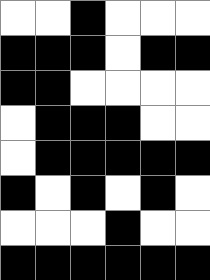[["white", "white", "black", "white", "white", "white"], ["black", "black", "black", "white", "black", "black"], ["black", "black", "white", "white", "white", "white"], ["white", "black", "black", "black", "white", "white"], ["white", "black", "black", "black", "black", "black"], ["black", "white", "black", "white", "black", "white"], ["white", "white", "white", "black", "white", "white"], ["black", "black", "black", "black", "black", "black"]]